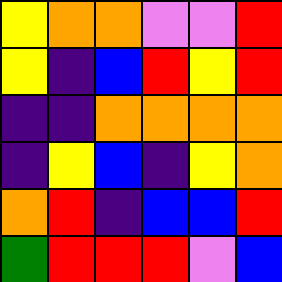[["yellow", "orange", "orange", "violet", "violet", "red"], ["yellow", "indigo", "blue", "red", "yellow", "red"], ["indigo", "indigo", "orange", "orange", "orange", "orange"], ["indigo", "yellow", "blue", "indigo", "yellow", "orange"], ["orange", "red", "indigo", "blue", "blue", "red"], ["green", "red", "red", "red", "violet", "blue"]]